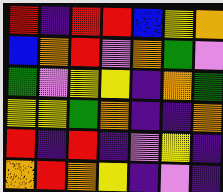[["red", "indigo", "red", "red", "blue", "yellow", "orange"], ["blue", "orange", "red", "violet", "orange", "green", "violet"], ["green", "violet", "yellow", "yellow", "indigo", "orange", "green"], ["yellow", "yellow", "green", "orange", "indigo", "indigo", "orange"], ["red", "indigo", "red", "indigo", "violet", "yellow", "indigo"], ["orange", "red", "orange", "yellow", "indigo", "violet", "indigo"]]